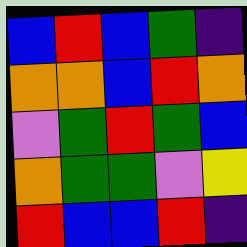[["blue", "red", "blue", "green", "indigo"], ["orange", "orange", "blue", "red", "orange"], ["violet", "green", "red", "green", "blue"], ["orange", "green", "green", "violet", "yellow"], ["red", "blue", "blue", "red", "indigo"]]